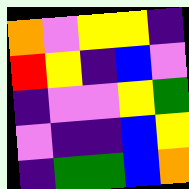[["orange", "violet", "yellow", "yellow", "indigo"], ["red", "yellow", "indigo", "blue", "violet"], ["indigo", "violet", "violet", "yellow", "green"], ["violet", "indigo", "indigo", "blue", "yellow"], ["indigo", "green", "green", "blue", "orange"]]